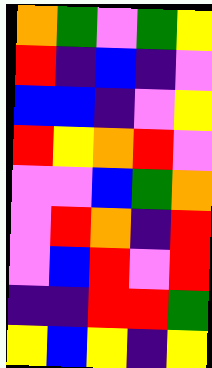[["orange", "green", "violet", "green", "yellow"], ["red", "indigo", "blue", "indigo", "violet"], ["blue", "blue", "indigo", "violet", "yellow"], ["red", "yellow", "orange", "red", "violet"], ["violet", "violet", "blue", "green", "orange"], ["violet", "red", "orange", "indigo", "red"], ["violet", "blue", "red", "violet", "red"], ["indigo", "indigo", "red", "red", "green"], ["yellow", "blue", "yellow", "indigo", "yellow"]]